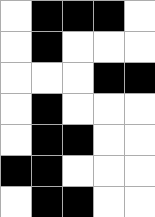[["white", "black", "black", "black", "white"], ["white", "black", "white", "white", "white"], ["white", "white", "white", "black", "black"], ["white", "black", "white", "white", "white"], ["white", "black", "black", "white", "white"], ["black", "black", "white", "white", "white"], ["white", "black", "black", "white", "white"]]